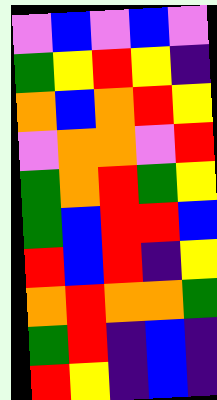[["violet", "blue", "violet", "blue", "violet"], ["green", "yellow", "red", "yellow", "indigo"], ["orange", "blue", "orange", "red", "yellow"], ["violet", "orange", "orange", "violet", "red"], ["green", "orange", "red", "green", "yellow"], ["green", "blue", "red", "red", "blue"], ["red", "blue", "red", "indigo", "yellow"], ["orange", "red", "orange", "orange", "green"], ["green", "red", "indigo", "blue", "indigo"], ["red", "yellow", "indigo", "blue", "indigo"]]